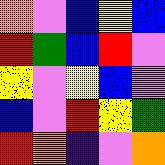[["orange", "violet", "blue", "yellow", "blue"], ["red", "green", "blue", "red", "violet"], ["yellow", "violet", "yellow", "blue", "violet"], ["blue", "violet", "red", "yellow", "green"], ["red", "orange", "indigo", "violet", "orange"]]